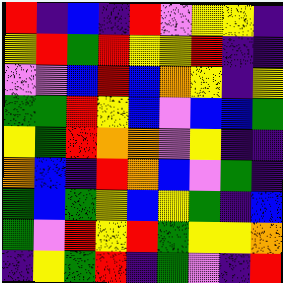[["red", "indigo", "blue", "indigo", "red", "violet", "yellow", "yellow", "indigo"], ["yellow", "red", "green", "red", "yellow", "yellow", "red", "indigo", "indigo"], ["violet", "violet", "blue", "red", "blue", "orange", "yellow", "indigo", "yellow"], ["green", "green", "red", "yellow", "blue", "violet", "blue", "blue", "green"], ["yellow", "green", "red", "orange", "orange", "violet", "yellow", "indigo", "indigo"], ["orange", "blue", "indigo", "red", "orange", "blue", "violet", "green", "indigo"], ["green", "blue", "green", "yellow", "blue", "yellow", "green", "indigo", "blue"], ["green", "violet", "red", "yellow", "red", "green", "yellow", "yellow", "orange"], ["indigo", "yellow", "green", "red", "indigo", "green", "violet", "indigo", "red"]]